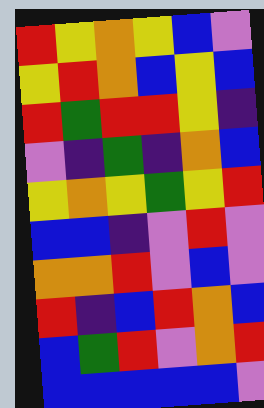[["red", "yellow", "orange", "yellow", "blue", "violet"], ["yellow", "red", "orange", "blue", "yellow", "blue"], ["red", "green", "red", "red", "yellow", "indigo"], ["violet", "indigo", "green", "indigo", "orange", "blue"], ["yellow", "orange", "yellow", "green", "yellow", "red"], ["blue", "blue", "indigo", "violet", "red", "violet"], ["orange", "orange", "red", "violet", "blue", "violet"], ["red", "indigo", "blue", "red", "orange", "blue"], ["blue", "green", "red", "violet", "orange", "red"], ["blue", "blue", "blue", "blue", "blue", "violet"]]